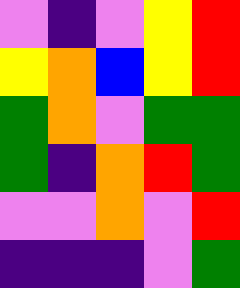[["violet", "indigo", "violet", "yellow", "red"], ["yellow", "orange", "blue", "yellow", "red"], ["green", "orange", "violet", "green", "green"], ["green", "indigo", "orange", "red", "green"], ["violet", "violet", "orange", "violet", "red"], ["indigo", "indigo", "indigo", "violet", "green"]]